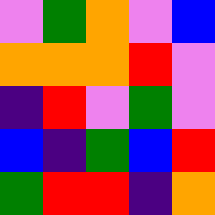[["violet", "green", "orange", "violet", "blue"], ["orange", "orange", "orange", "red", "violet"], ["indigo", "red", "violet", "green", "violet"], ["blue", "indigo", "green", "blue", "red"], ["green", "red", "red", "indigo", "orange"]]